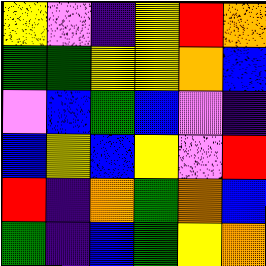[["yellow", "violet", "indigo", "yellow", "red", "orange"], ["green", "green", "yellow", "yellow", "orange", "blue"], ["violet", "blue", "green", "blue", "violet", "indigo"], ["blue", "yellow", "blue", "yellow", "violet", "red"], ["red", "indigo", "orange", "green", "orange", "blue"], ["green", "indigo", "blue", "green", "yellow", "orange"]]